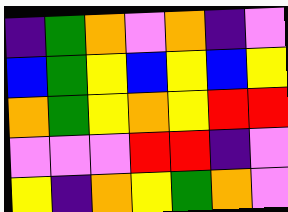[["indigo", "green", "orange", "violet", "orange", "indigo", "violet"], ["blue", "green", "yellow", "blue", "yellow", "blue", "yellow"], ["orange", "green", "yellow", "orange", "yellow", "red", "red"], ["violet", "violet", "violet", "red", "red", "indigo", "violet"], ["yellow", "indigo", "orange", "yellow", "green", "orange", "violet"]]